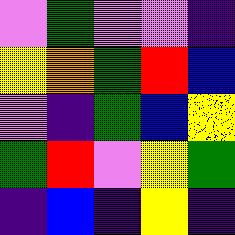[["violet", "green", "violet", "violet", "indigo"], ["yellow", "orange", "green", "red", "blue"], ["violet", "indigo", "green", "blue", "yellow"], ["green", "red", "violet", "yellow", "green"], ["indigo", "blue", "indigo", "yellow", "indigo"]]